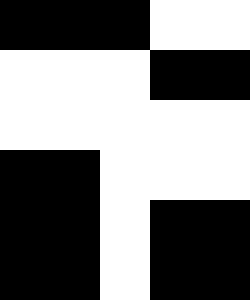[["black", "black", "black", "white", "white"], ["white", "white", "white", "black", "black"], ["white", "white", "white", "white", "white"], ["black", "black", "white", "white", "white"], ["black", "black", "white", "black", "black"], ["black", "black", "white", "black", "black"]]